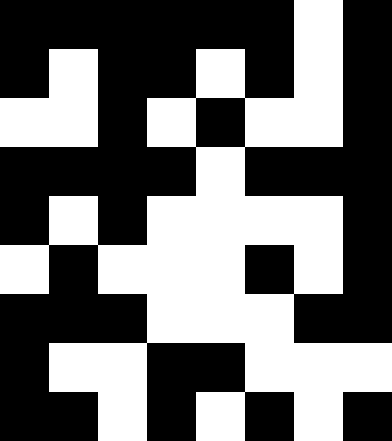[["black", "black", "black", "black", "black", "black", "white", "black"], ["black", "white", "black", "black", "white", "black", "white", "black"], ["white", "white", "black", "white", "black", "white", "white", "black"], ["black", "black", "black", "black", "white", "black", "black", "black"], ["black", "white", "black", "white", "white", "white", "white", "black"], ["white", "black", "white", "white", "white", "black", "white", "black"], ["black", "black", "black", "white", "white", "white", "black", "black"], ["black", "white", "white", "black", "black", "white", "white", "white"], ["black", "black", "white", "black", "white", "black", "white", "black"]]